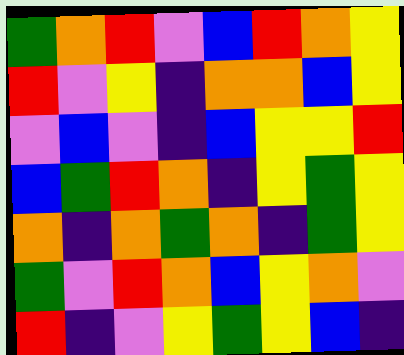[["green", "orange", "red", "violet", "blue", "red", "orange", "yellow"], ["red", "violet", "yellow", "indigo", "orange", "orange", "blue", "yellow"], ["violet", "blue", "violet", "indigo", "blue", "yellow", "yellow", "red"], ["blue", "green", "red", "orange", "indigo", "yellow", "green", "yellow"], ["orange", "indigo", "orange", "green", "orange", "indigo", "green", "yellow"], ["green", "violet", "red", "orange", "blue", "yellow", "orange", "violet"], ["red", "indigo", "violet", "yellow", "green", "yellow", "blue", "indigo"]]